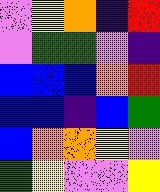[["violet", "yellow", "orange", "indigo", "red"], ["violet", "green", "green", "violet", "indigo"], ["blue", "blue", "blue", "orange", "red"], ["blue", "blue", "indigo", "blue", "green"], ["blue", "orange", "orange", "yellow", "violet"], ["green", "yellow", "violet", "violet", "yellow"]]